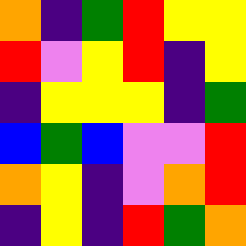[["orange", "indigo", "green", "red", "yellow", "yellow"], ["red", "violet", "yellow", "red", "indigo", "yellow"], ["indigo", "yellow", "yellow", "yellow", "indigo", "green"], ["blue", "green", "blue", "violet", "violet", "red"], ["orange", "yellow", "indigo", "violet", "orange", "red"], ["indigo", "yellow", "indigo", "red", "green", "orange"]]